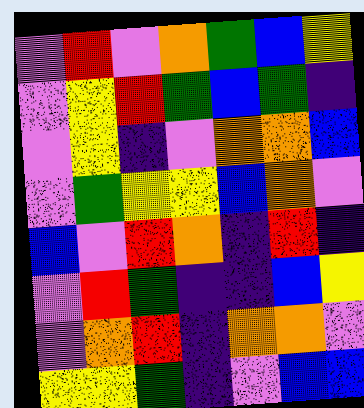[["violet", "red", "violet", "orange", "green", "blue", "yellow"], ["violet", "yellow", "red", "green", "blue", "green", "indigo"], ["violet", "yellow", "indigo", "violet", "orange", "orange", "blue"], ["violet", "green", "yellow", "yellow", "blue", "orange", "violet"], ["blue", "violet", "red", "orange", "indigo", "red", "indigo"], ["violet", "red", "green", "indigo", "indigo", "blue", "yellow"], ["violet", "orange", "red", "indigo", "orange", "orange", "violet"], ["yellow", "yellow", "green", "indigo", "violet", "blue", "blue"]]